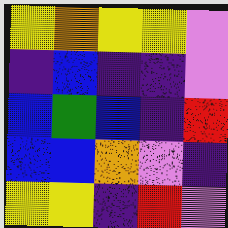[["yellow", "orange", "yellow", "yellow", "violet"], ["indigo", "blue", "indigo", "indigo", "violet"], ["blue", "green", "blue", "indigo", "red"], ["blue", "blue", "orange", "violet", "indigo"], ["yellow", "yellow", "indigo", "red", "violet"]]